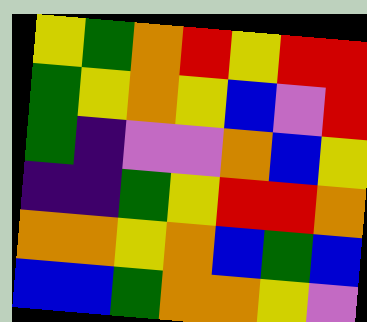[["yellow", "green", "orange", "red", "yellow", "red", "red"], ["green", "yellow", "orange", "yellow", "blue", "violet", "red"], ["green", "indigo", "violet", "violet", "orange", "blue", "yellow"], ["indigo", "indigo", "green", "yellow", "red", "red", "orange"], ["orange", "orange", "yellow", "orange", "blue", "green", "blue"], ["blue", "blue", "green", "orange", "orange", "yellow", "violet"]]